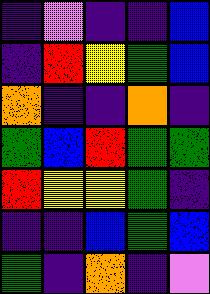[["indigo", "violet", "indigo", "indigo", "blue"], ["indigo", "red", "yellow", "green", "blue"], ["orange", "indigo", "indigo", "orange", "indigo"], ["green", "blue", "red", "green", "green"], ["red", "yellow", "yellow", "green", "indigo"], ["indigo", "indigo", "blue", "green", "blue"], ["green", "indigo", "orange", "indigo", "violet"]]